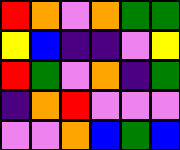[["red", "orange", "violet", "orange", "green", "green"], ["yellow", "blue", "indigo", "indigo", "violet", "yellow"], ["red", "green", "violet", "orange", "indigo", "green"], ["indigo", "orange", "red", "violet", "violet", "violet"], ["violet", "violet", "orange", "blue", "green", "blue"]]